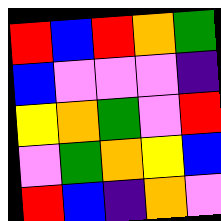[["red", "blue", "red", "orange", "green"], ["blue", "violet", "violet", "violet", "indigo"], ["yellow", "orange", "green", "violet", "red"], ["violet", "green", "orange", "yellow", "blue"], ["red", "blue", "indigo", "orange", "violet"]]